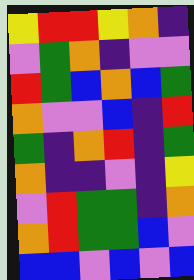[["yellow", "red", "red", "yellow", "orange", "indigo"], ["violet", "green", "orange", "indigo", "violet", "violet"], ["red", "green", "blue", "orange", "blue", "green"], ["orange", "violet", "violet", "blue", "indigo", "red"], ["green", "indigo", "orange", "red", "indigo", "green"], ["orange", "indigo", "indigo", "violet", "indigo", "yellow"], ["violet", "red", "green", "green", "indigo", "orange"], ["orange", "red", "green", "green", "blue", "violet"], ["blue", "blue", "violet", "blue", "violet", "blue"]]